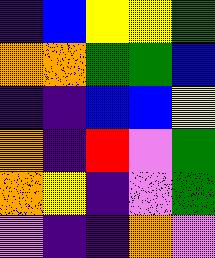[["indigo", "blue", "yellow", "yellow", "green"], ["orange", "orange", "green", "green", "blue"], ["indigo", "indigo", "blue", "blue", "yellow"], ["orange", "indigo", "red", "violet", "green"], ["orange", "yellow", "indigo", "violet", "green"], ["violet", "indigo", "indigo", "orange", "violet"]]